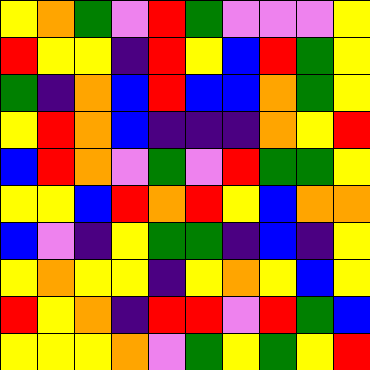[["yellow", "orange", "green", "violet", "red", "green", "violet", "violet", "violet", "yellow"], ["red", "yellow", "yellow", "indigo", "red", "yellow", "blue", "red", "green", "yellow"], ["green", "indigo", "orange", "blue", "red", "blue", "blue", "orange", "green", "yellow"], ["yellow", "red", "orange", "blue", "indigo", "indigo", "indigo", "orange", "yellow", "red"], ["blue", "red", "orange", "violet", "green", "violet", "red", "green", "green", "yellow"], ["yellow", "yellow", "blue", "red", "orange", "red", "yellow", "blue", "orange", "orange"], ["blue", "violet", "indigo", "yellow", "green", "green", "indigo", "blue", "indigo", "yellow"], ["yellow", "orange", "yellow", "yellow", "indigo", "yellow", "orange", "yellow", "blue", "yellow"], ["red", "yellow", "orange", "indigo", "red", "red", "violet", "red", "green", "blue"], ["yellow", "yellow", "yellow", "orange", "violet", "green", "yellow", "green", "yellow", "red"]]